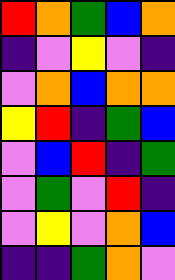[["red", "orange", "green", "blue", "orange"], ["indigo", "violet", "yellow", "violet", "indigo"], ["violet", "orange", "blue", "orange", "orange"], ["yellow", "red", "indigo", "green", "blue"], ["violet", "blue", "red", "indigo", "green"], ["violet", "green", "violet", "red", "indigo"], ["violet", "yellow", "violet", "orange", "blue"], ["indigo", "indigo", "green", "orange", "violet"]]